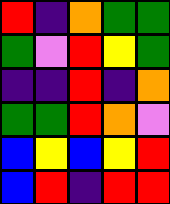[["red", "indigo", "orange", "green", "green"], ["green", "violet", "red", "yellow", "green"], ["indigo", "indigo", "red", "indigo", "orange"], ["green", "green", "red", "orange", "violet"], ["blue", "yellow", "blue", "yellow", "red"], ["blue", "red", "indigo", "red", "red"]]